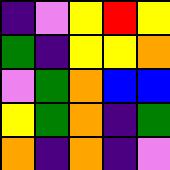[["indigo", "violet", "yellow", "red", "yellow"], ["green", "indigo", "yellow", "yellow", "orange"], ["violet", "green", "orange", "blue", "blue"], ["yellow", "green", "orange", "indigo", "green"], ["orange", "indigo", "orange", "indigo", "violet"]]